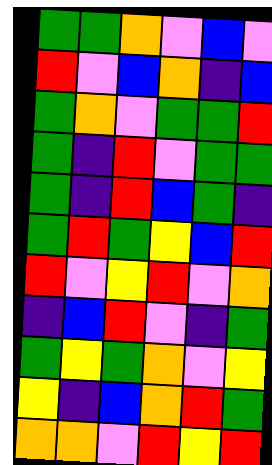[["green", "green", "orange", "violet", "blue", "violet"], ["red", "violet", "blue", "orange", "indigo", "blue"], ["green", "orange", "violet", "green", "green", "red"], ["green", "indigo", "red", "violet", "green", "green"], ["green", "indigo", "red", "blue", "green", "indigo"], ["green", "red", "green", "yellow", "blue", "red"], ["red", "violet", "yellow", "red", "violet", "orange"], ["indigo", "blue", "red", "violet", "indigo", "green"], ["green", "yellow", "green", "orange", "violet", "yellow"], ["yellow", "indigo", "blue", "orange", "red", "green"], ["orange", "orange", "violet", "red", "yellow", "red"]]